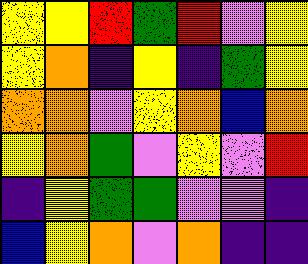[["yellow", "yellow", "red", "green", "red", "violet", "yellow"], ["yellow", "orange", "indigo", "yellow", "indigo", "green", "yellow"], ["orange", "orange", "violet", "yellow", "orange", "blue", "orange"], ["yellow", "orange", "green", "violet", "yellow", "violet", "red"], ["indigo", "yellow", "green", "green", "violet", "violet", "indigo"], ["blue", "yellow", "orange", "violet", "orange", "indigo", "indigo"]]